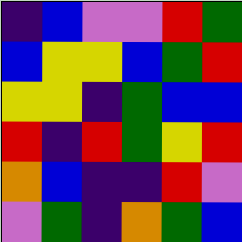[["indigo", "blue", "violet", "violet", "red", "green"], ["blue", "yellow", "yellow", "blue", "green", "red"], ["yellow", "yellow", "indigo", "green", "blue", "blue"], ["red", "indigo", "red", "green", "yellow", "red"], ["orange", "blue", "indigo", "indigo", "red", "violet"], ["violet", "green", "indigo", "orange", "green", "blue"]]